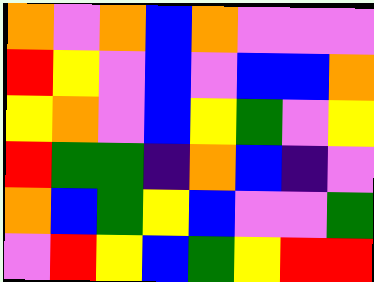[["orange", "violet", "orange", "blue", "orange", "violet", "violet", "violet"], ["red", "yellow", "violet", "blue", "violet", "blue", "blue", "orange"], ["yellow", "orange", "violet", "blue", "yellow", "green", "violet", "yellow"], ["red", "green", "green", "indigo", "orange", "blue", "indigo", "violet"], ["orange", "blue", "green", "yellow", "blue", "violet", "violet", "green"], ["violet", "red", "yellow", "blue", "green", "yellow", "red", "red"]]